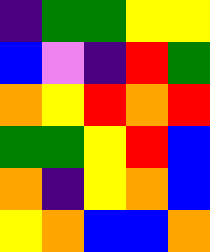[["indigo", "green", "green", "yellow", "yellow"], ["blue", "violet", "indigo", "red", "green"], ["orange", "yellow", "red", "orange", "red"], ["green", "green", "yellow", "red", "blue"], ["orange", "indigo", "yellow", "orange", "blue"], ["yellow", "orange", "blue", "blue", "orange"]]